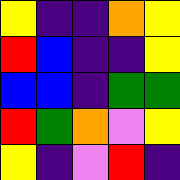[["yellow", "indigo", "indigo", "orange", "yellow"], ["red", "blue", "indigo", "indigo", "yellow"], ["blue", "blue", "indigo", "green", "green"], ["red", "green", "orange", "violet", "yellow"], ["yellow", "indigo", "violet", "red", "indigo"]]